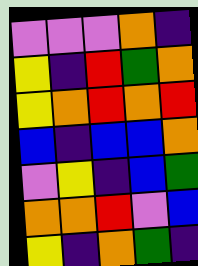[["violet", "violet", "violet", "orange", "indigo"], ["yellow", "indigo", "red", "green", "orange"], ["yellow", "orange", "red", "orange", "red"], ["blue", "indigo", "blue", "blue", "orange"], ["violet", "yellow", "indigo", "blue", "green"], ["orange", "orange", "red", "violet", "blue"], ["yellow", "indigo", "orange", "green", "indigo"]]